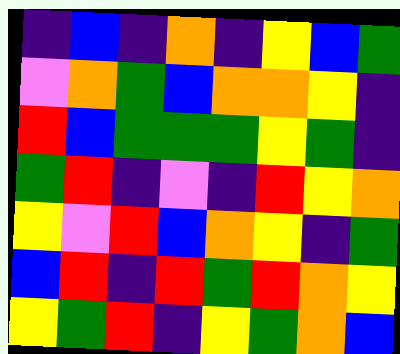[["indigo", "blue", "indigo", "orange", "indigo", "yellow", "blue", "green"], ["violet", "orange", "green", "blue", "orange", "orange", "yellow", "indigo"], ["red", "blue", "green", "green", "green", "yellow", "green", "indigo"], ["green", "red", "indigo", "violet", "indigo", "red", "yellow", "orange"], ["yellow", "violet", "red", "blue", "orange", "yellow", "indigo", "green"], ["blue", "red", "indigo", "red", "green", "red", "orange", "yellow"], ["yellow", "green", "red", "indigo", "yellow", "green", "orange", "blue"]]